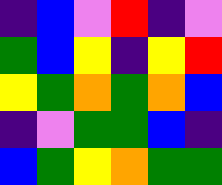[["indigo", "blue", "violet", "red", "indigo", "violet"], ["green", "blue", "yellow", "indigo", "yellow", "red"], ["yellow", "green", "orange", "green", "orange", "blue"], ["indigo", "violet", "green", "green", "blue", "indigo"], ["blue", "green", "yellow", "orange", "green", "green"]]